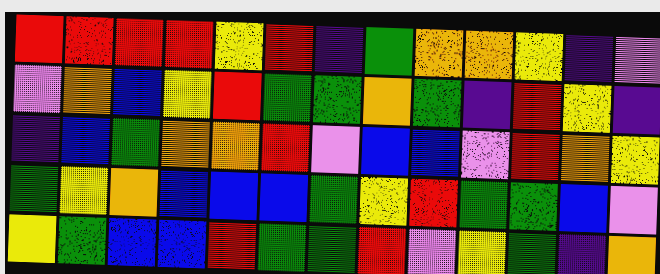[["red", "red", "red", "red", "yellow", "red", "indigo", "green", "orange", "orange", "yellow", "indigo", "violet"], ["violet", "orange", "blue", "yellow", "red", "green", "green", "orange", "green", "indigo", "red", "yellow", "indigo"], ["indigo", "blue", "green", "orange", "orange", "red", "violet", "blue", "blue", "violet", "red", "orange", "yellow"], ["green", "yellow", "orange", "blue", "blue", "blue", "green", "yellow", "red", "green", "green", "blue", "violet"], ["yellow", "green", "blue", "blue", "red", "green", "green", "red", "violet", "yellow", "green", "indigo", "orange"]]